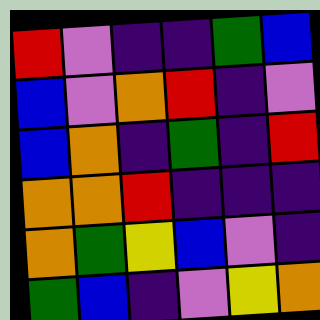[["red", "violet", "indigo", "indigo", "green", "blue"], ["blue", "violet", "orange", "red", "indigo", "violet"], ["blue", "orange", "indigo", "green", "indigo", "red"], ["orange", "orange", "red", "indigo", "indigo", "indigo"], ["orange", "green", "yellow", "blue", "violet", "indigo"], ["green", "blue", "indigo", "violet", "yellow", "orange"]]